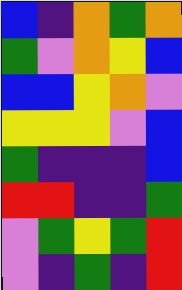[["blue", "indigo", "orange", "green", "orange"], ["green", "violet", "orange", "yellow", "blue"], ["blue", "blue", "yellow", "orange", "violet"], ["yellow", "yellow", "yellow", "violet", "blue"], ["green", "indigo", "indigo", "indigo", "blue"], ["red", "red", "indigo", "indigo", "green"], ["violet", "green", "yellow", "green", "red"], ["violet", "indigo", "green", "indigo", "red"]]